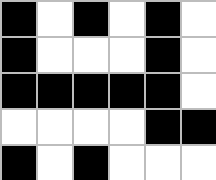[["black", "white", "black", "white", "black", "white"], ["black", "white", "white", "white", "black", "white"], ["black", "black", "black", "black", "black", "white"], ["white", "white", "white", "white", "black", "black"], ["black", "white", "black", "white", "white", "white"]]